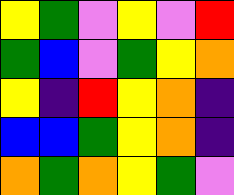[["yellow", "green", "violet", "yellow", "violet", "red"], ["green", "blue", "violet", "green", "yellow", "orange"], ["yellow", "indigo", "red", "yellow", "orange", "indigo"], ["blue", "blue", "green", "yellow", "orange", "indigo"], ["orange", "green", "orange", "yellow", "green", "violet"]]